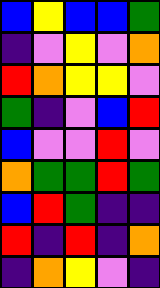[["blue", "yellow", "blue", "blue", "green"], ["indigo", "violet", "yellow", "violet", "orange"], ["red", "orange", "yellow", "yellow", "violet"], ["green", "indigo", "violet", "blue", "red"], ["blue", "violet", "violet", "red", "violet"], ["orange", "green", "green", "red", "green"], ["blue", "red", "green", "indigo", "indigo"], ["red", "indigo", "red", "indigo", "orange"], ["indigo", "orange", "yellow", "violet", "indigo"]]